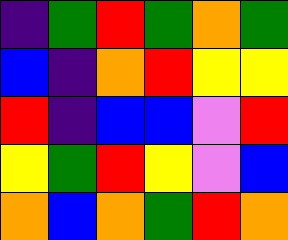[["indigo", "green", "red", "green", "orange", "green"], ["blue", "indigo", "orange", "red", "yellow", "yellow"], ["red", "indigo", "blue", "blue", "violet", "red"], ["yellow", "green", "red", "yellow", "violet", "blue"], ["orange", "blue", "orange", "green", "red", "orange"]]